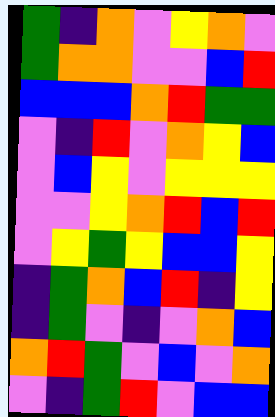[["green", "indigo", "orange", "violet", "yellow", "orange", "violet"], ["green", "orange", "orange", "violet", "violet", "blue", "red"], ["blue", "blue", "blue", "orange", "red", "green", "green"], ["violet", "indigo", "red", "violet", "orange", "yellow", "blue"], ["violet", "blue", "yellow", "violet", "yellow", "yellow", "yellow"], ["violet", "violet", "yellow", "orange", "red", "blue", "red"], ["violet", "yellow", "green", "yellow", "blue", "blue", "yellow"], ["indigo", "green", "orange", "blue", "red", "indigo", "yellow"], ["indigo", "green", "violet", "indigo", "violet", "orange", "blue"], ["orange", "red", "green", "violet", "blue", "violet", "orange"], ["violet", "indigo", "green", "red", "violet", "blue", "blue"]]